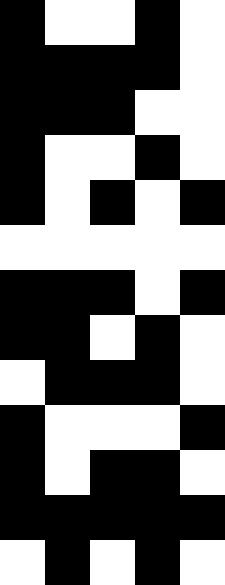[["black", "white", "white", "black", "white"], ["black", "black", "black", "black", "white"], ["black", "black", "black", "white", "white"], ["black", "white", "white", "black", "white"], ["black", "white", "black", "white", "black"], ["white", "white", "white", "white", "white"], ["black", "black", "black", "white", "black"], ["black", "black", "white", "black", "white"], ["white", "black", "black", "black", "white"], ["black", "white", "white", "white", "black"], ["black", "white", "black", "black", "white"], ["black", "black", "black", "black", "black"], ["white", "black", "white", "black", "white"]]